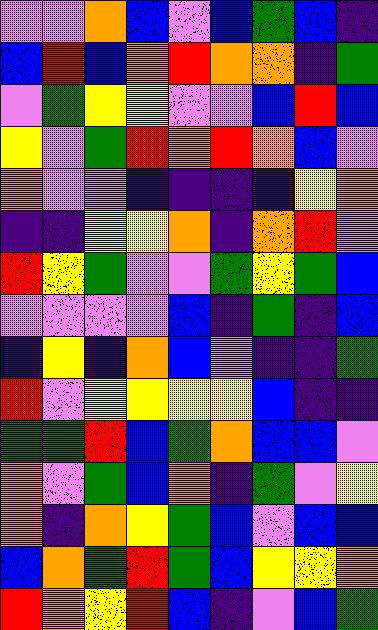[["violet", "violet", "orange", "blue", "violet", "blue", "green", "blue", "indigo"], ["blue", "red", "blue", "orange", "red", "orange", "orange", "indigo", "green"], ["violet", "green", "yellow", "yellow", "violet", "violet", "blue", "red", "blue"], ["yellow", "violet", "green", "red", "orange", "red", "orange", "blue", "violet"], ["orange", "violet", "violet", "indigo", "indigo", "indigo", "indigo", "yellow", "orange"], ["indigo", "indigo", "yellow", "yellow", "orange", "indigo", "orange", "red", "violet"], ["red", "yellow", "green", "violet", "violet", "green", "yellow", "green", "blue"], ["violet", "violet", "violet", "violet", "blue", "indigo", "green", "indigo", "blue"], ["indigo", "yellow", "indigo", "orange", "blue", "violet", "indigo", "indigo", "green"], ["red", "violet", "yellow", "yellow", "yellow", "yellow", "blue", "indigo", "indigo"], ["green", "green", "red", "blue", "green", "orange", "blue", "blue", "violet"], ["orange", "violet", "green", "blue", "orange", "indigo", "green", "violet", "yellow"], ["orange", "indigo", "orange", "yellow", "green", "blue", "violet", "blue", "blue"], ["blue", "orange", "green", "red", "green", "blue", "yellow", "yellow", "orange"], ["red", "orange", "yellow", "red", "blue", "indigo", "violet", "blue", "green"]]